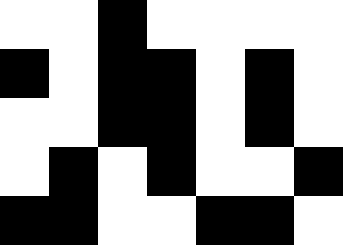[["white", "white", "black", "white", "white", "white", "white"], ["black", "white", "black", "black", "white", "black", "white"], ["white", "white", "black", "black", "white", "black", "white"], ["white", "black", "white", "black", "white", "white", "black"], ["black", "black", "white", "white", "black", "black", "white"]]